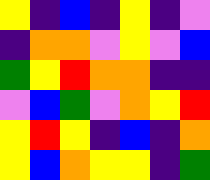[["yellow", "indigo", "blue", "indigo", "yellow", "indigo", "violet"], ["indigo", "orange", "orange", "violet", "yellow", "violet", "blue"], ["green", "yellow", "red", "orange", "orange", "indigo", "indigo"], ["violet", "blue", "green", "violet", "orange", "yellow", "red"], ["yellow", "red", "yellow", "indigo", "blue", "indigo", "orange"], ["yellow", "blue", "orange", "yellow", "yellow", "indigo", "green"]]